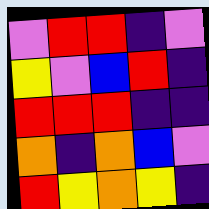[["violet", "red", "red", "indigo", "violet"], ["yellow", "violet", "blue", "red", "indigo"], ["red", "red", "red", "indigo", "indigo"], ["orange", "indigo", "orange", "blue", "violet"], ["red", "yellow", "orange", "yellow", "indigo"]]